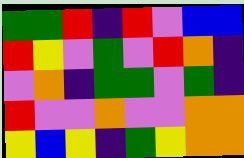[["green", "green", "red", "indigo", "red", "violet", "blue", "blue"], ["red", "yellow", "violet", "green", "violet", "red", "orange", "indigo"], ["violet", "orange", "indigo", "green", "green", "violet", "green", "indigo"], ["red", "violet", "violet", "orange", "violet", "violet", "orange", "orange"], ["yellow", "blue", "yellow", "indigo", "green", "yellow", "orange", "orange"]]